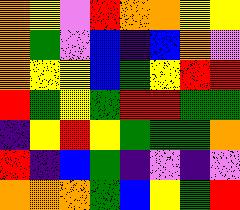[["orange", "yellow", "violet", "red", "orange", "orange", "yellow", "yellow"], ["orange", "green", "violet", "blue", "indigo", "blue", "orange", "violet"], ["orange", "yellow", "yellow", "blue", "green", "yellow", "red", "red"], ["red", "green", "yellow", "green", "red", "red", "green", "green"], ["indigo", "yellow", "red", "yellow", "green", "green", "green", "orange"], ["red", "indigo", "blue", "green", "indigo", "violet", "indigo", "violet"], ["orange", "orange", "orange", "green", "blue", "yellow", "green", "red"]]